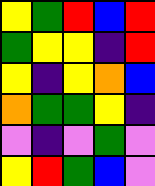[["yellow", "green", "red", "blue", "red"], ["green", "yellow", "yellow", "indigo", "red"], ["yellow", "indigo", "yellow", "orange", "blue"], ["orange", "green", "green", "yellow", "indigo"], ["violet", "indigo", "violet", "green", "violet"], ["yellow", "red", "green", "blue", "violet"]]